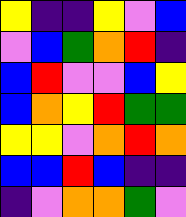[["yellow", "indigo", "indigo", "yellow", "violet", "blue"], ["violet", "blue", "green", "orange", "red", "indigo"], ["blue", "red", "violet", "violet", "blue", "yellow"], ["blue", "orange", "yellow", "red", "green", "green"], ["yellow", "yellow", "violet", "orange", "red", "orange"], ["blue", "blue", "red", "blue", "indigo", "indigo"], ["indigo", "violet", "orange", "orange", "green", "violet"]]